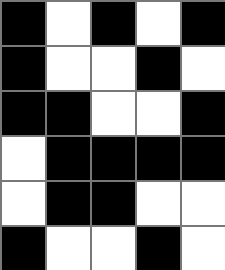[["black", "white", "black", "white", "black"], ["black", "white", "white", "black", "white"], ["black", "black", "white", "white", "black"], ["white", "black", "black", "black", "black"], ["white", "black", "black", "white", "white"], ["black", "white", "white", "black", "white"]]